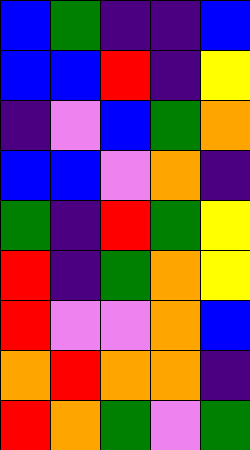[["blue", "green", "indigo", "indigo", "blue"], ["blue", "blue", "red", "indigo", "yellow"], ["indigo", "violet", "blue", "green", "orange"], ["blue", "blue", "violet", "orange", "indigo"], ["green", "indigo", "red", "green", "yellow"], ["red", "indigo", "green", "orange", "yellow"], ["red", "violet", "violet", "orange", "blue"], ["orange", "red", "orange", "orange", "indigo"], ["red", "orange", "green", "violet", "green"]]